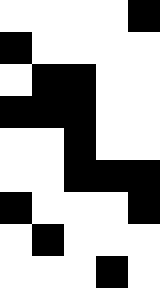[["white", "white", "white", "white", "black"], ["black", "white", "white", "white", "white"], ["white", "black", "black", "white", "white"], ["black", "black", "black", "white", "white"], ["white", "white", "black", "white", "white"], ["white", "white", "black", "black", "black"], ["black", "white", "white", "white", "black"], ["white", "black", "white", "white", "white"], ["white", "white", "white", "black", "white"]]